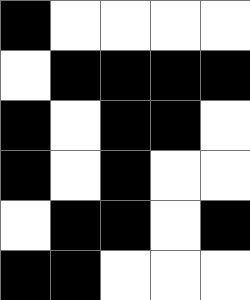[["black", "white", "white", "white", "white"], ["white", "black", "black", "black", "black"], ["black", "white", "black", "black", "white"], ["black", "white", "black", "white", "white"], ["white", "black", "black", "white", "black"], ["black", "black", "white", "white", "white"]]